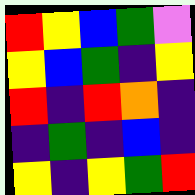[["red", "yellow", "blue", "green", "violet"], ["yellow", "blue", "green", "indigo", "yellow"], ["red", "indigo", "red", "orange", "indigo"], ["indigo", "green", "indigo", "blue", "indigo"], ["yellow", "indigo", "yellow", "green", "red"]]